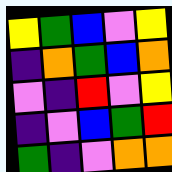[["yellow", "green", "blue", "violet", "yellow"], ["indigo", "orange", "green", "blue", "orange"], ["violet", "indigo", "red", "violet", "yellow"], ["indigo", "violet", "blue", "green", "red"], ["green", "indigo", "violet", "orange", "orange"]]